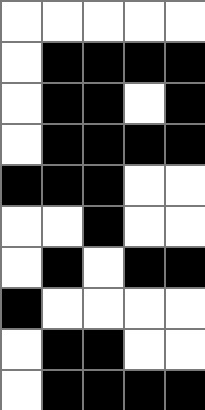[["white", "white", "white", "white", "white"], ["white", "black", "black", "black", "black"], ["white", "black", "black", "white", "black"], ["white", "black", "black", "black", "black"], ["black", "black", "black", "white", "white"], ["white", "white", "black", "white", "white"], ["white", "black", "white", "black", "black"], ["black", "white", "white", "white", "white"], ["white", "black", "black", "white", "white"], ["white", "black", "black", "black", "black"]]